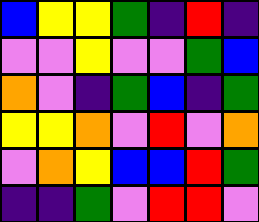[["blue", "yellow", "yellow", "green", "indigo", "red", "indigo"], ["violet", "violet", "yellow", "violet", "violet", "green", "blue"], ["orange", "violet", "indigo", "green", "blue", "indigo", "green"], ["yellow", "yellow", "orange", "violet", "red", "violet", "orange"], ["violet", "orange", "yellow", "blue", "blue", "red", "green"], ["indigo", "indigo", "green", "violet", "red", "red", "violet"]]